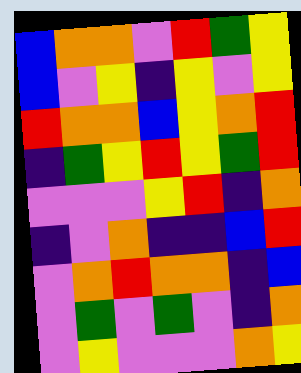[["blue", "orange", "orange", "violet", "red", "green", "yellow"], ["blue", "violet", "yellow", "indigo", "yellow", "violet", "yellow"], ["red", "orange", "orange", "blue", "yellow", "orange", "red"], ["indigo", "green", "yellow", "red", "yellow", "green", "red"], ["violet", "violet", "violet", "yellow", "red", "indigo", "orange"], ["indigo", "violet", "orange", "indigo", "indigo", "blue", "red"], ["violet", "orange", "red", "orange", "orange", "indigo", "blue"], ["violet", "green", "violet", "green", "violet", "indigo", "orange"], ["violet", "yellow", "violet", "violet", "violet", "orange", "yellow"]]